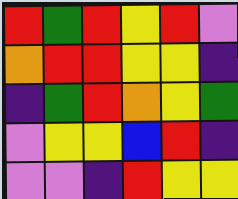[["red", "green", "red", "yellow", "red", "violet"], ["orange", "red", "red", "yellow", "yellow", "indigo"], ["indigo", "green", "red", "orange", "yellow", "green"], ["violet", "yellow", "yellow", "blue", "red", "indigo"], ["violet", "violet", "indigo", "red", "yellow", "yellow"]]